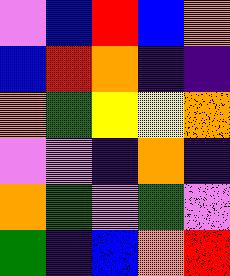[["violet", "blue", "red", "blue", "orange"], ["blue", "red", "orange", "indigo", "indigo"], ["orange", "green", "yellow", "yellow", "orange"], ["violet", "violet", "indigo", "orange", "indigo"], ["orange", "green", "violet", "green", "violet"], ["green", "indigo", "blue", "orange", "red"]]